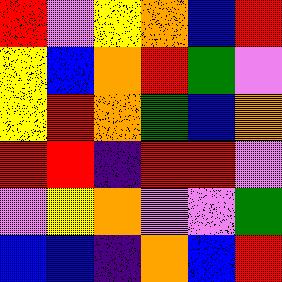[["red", "violet", "yellow", "orange", "blue", "red"], ["yellow", "blue", "orange", "red", "green", "violet"], ["yellow", "red", "orange", "green", "blue", "orange"], ["red", "red", "indigo", "red", "red", "violet"], ["violet", "yellow", "orange", "violet", "violet", "green"], ["blue", "blue", "indigo", "orange", "blue", "red"]]